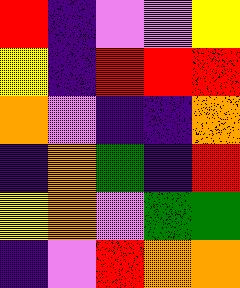[["red", "indigo", "violet", "violet", "yellow"], ["yellow", "indigo", "red", "red", "red"], ["orange", "violet", "indigo", "indigo", "orange"], ["indigo", "orange", "green", "indigo", "red"], ["yellow", "orange", "violet", "green", "green"], ["indigo", "violet", "red", "orange", "orange"]]